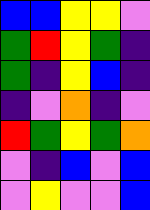[["blue", "blue", "yellow", "yellow", "violet"], ["green", "red", "yellow", "green", "indigo"], ["green", "indigo", "yellow", "blue", "indigo"], ["indigo", "violet", "orange", "indigo", "violet"], ["red", "green", "yellow", "green", "orange"], ["violet", "indigo", "blue", "violet", "blue"], ["violet", "yellow", "violet", "violet", "blue"]]